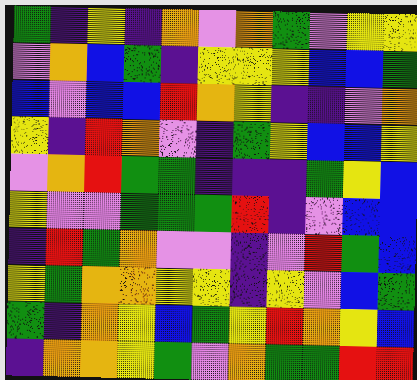[["green", "indigo", "yellow", "indigo", "orange", "violet", "orange", "green", "violet", "yellow", "yellow"], ["violet", "orange", "blue", "green", "indigo", "yellow", "yellow", "yellow", "blue", "blue", "green"], ["blue", "violet", "blue", "blue", "red", "orange", "yellow", "indigo", "indigo", "violet", "orange"], ["yellow", "indigo", "red", "orange", "violet", "indigo", "green", "yellow", "blue", "blue", "yellow"], ["violet", "orange", "red", "green", "green", "indigo", "indigo", "indigo", "green", "yellow", "blue"], ["yellow", "violet", "violet", "green", "green", "green", "red", "indigo", "violet", "blue", "blue"], ["indigo", "red", "green", "orange", "violet", "violet", "indigo", "violet", "red", "green", "blue"], ["yellow", "green", "orange", "orange", "yellow", "yellow", "indigo", "yellow", "violet", "blue", "green"], ["green", "indigo", "orange", "yellow", "blue", "green", "yellow", "red", "orange", "yellow", "blue"], ["indigo", "orange", "orange", "yellow", "green", "violet", "orange", "green", "green", "red", "red"]]